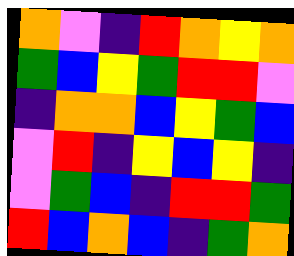[["orange", "violet", "indigo", "red", "orange", "yellow", "orange"], ["green", "blue", "yellow", "green", "red", "red", "violet"], ["indigo", "orange", "orange", "blue", "yellow", "green", "blue"], ["violet", "red", "indigo", "yellow", "blue", "yellow", "indigo"], ["violet", "green", "blue", "indigo", "red", "red", "green"], ["red", "blue", "orange", "blue", "indigo", "green", "orange"]]